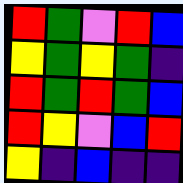[["red", "green", "violet", "red", "blue"], ["yellow", "green", "yellow", "green", "indigo"], ["red", "green", "red", "green", "blue"], ["red", "yellow", "violet", "blue", "red"], ["yellow", "indigo", "blue", "indigo", "indigo"]]